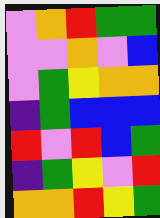[["violet", "orange", "red", "green", "green"], ["violet", "violet", "orange", "violet", "blue"], ["violet", "green", "yellow", "orange", "orange"], ["indigo", "green", "blue", "blue", "blue"], ["red", "violet", "red", "blue", "green"], ["indigo", "green", "yellow", "violet", "red"], ["orange", "orange", "red", "yellow", "green"]]